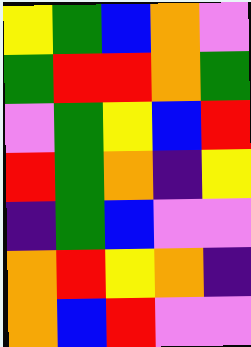[["yellow", "green", "blue", "orange", "violet"], ["green", "red", "red", "orange", "green"], ["violet", "green", "yellow", "blue", "red"], ["red", "green", "orange", "indigo", "yellow"], ["indigo", "green", "blue", "violet", "violet"], ["orange", "red", "yellow", "orange", "indigo"], ["orange", "blue", "red", "violet", "violet"]]